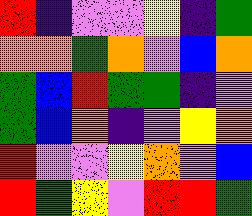[["red", "indigo", "violet", "violet", "yellow", "indigo", "green"], ["orange", "orange", "green", "orange", "violet", "blue", "orange"], ["green", "blue", "red", "green", "green", "indigo", "violet"], ["green", "blue", "orange", "indigo", "violet", "yellow", "orange"], ["red", "violet", "violet", "yellow", "orange", "violet", "blue"], ["red", "green", "yellow", "violet", "red", "red", "green"]]